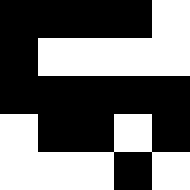[["black", "black", "black", "black", "white"], ["black", "white", "white", "white", "white"], ["black", "black", "black", "black", "black"], ["white", "black", "black", "white", "black"], ["white", "white", "white", "black", "white"]]